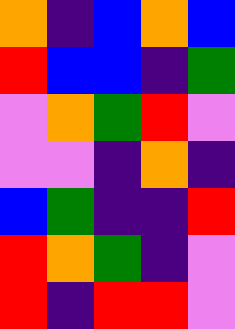[["orange", "indigo", "blue", "orange", "blue"], ["red", "blue", "blue", "indigo", "green"], ["violet", "orange", "green", "red", "violet"], ["violet", "violet", "indigo", "orange", "indigo"], ["blue", "green", "indigo", "indigo", "red"], ["red", "orange", "green", "indigo", "violet"], ["red", "indigo", "red", "red", "violet"]]